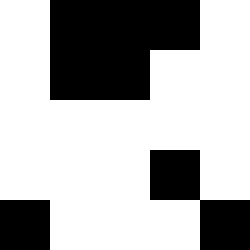[["white", "black", "black", "black", "white"], ["white", "black", "black", "white", "white"], ["white", "white", "white", "white", "white"], ["white", "white", "white", "black", "white"], ["black", "white", "white", "white", "black"]]